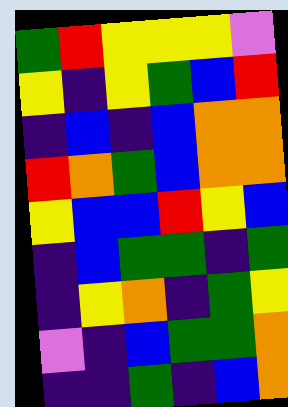[["green", "red", "yellow", "yellow", "yellow", "violet"], ["yellow", "indigo", "yellow", "green", "blue", "red"], ["indigo", "blue", "indigo", "blue", "orange", "orange"], ["red", "orange", "green", "blue", "orange", "orange"], ["yellow", "blue", "blue", "red", "yellow", "blue"], ["indigo", "blue", "green", "green", "indigo", "green"], ["indigo", "yellow", "orange", "indigo", "green", "yellow"], ["violet", "indigo", "blue", "green", "green", "orange"], ["indigo", "indigo", "green", "indigo", "blue", "orange"]]